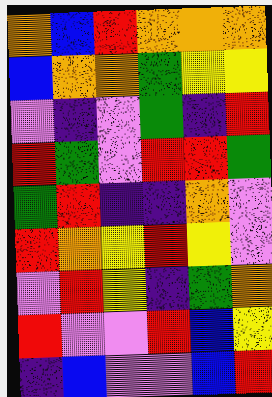[["orange", "blue", "red", "orange", "orange", "orange"], ["blue", "orange", "orange", "green", "yellow", "yellow"], ["violet", "indigo", "violet", "green", "indigo", "red"], ["red", "green", "violet", "red", "red", "green"], ["green", "red", "indigo", "indigo", "orange", "violet"], ["red", "orange", "yellow", "red", "yellow", "violet"], ["violet", "red", "yellow", "indigo", "green", "orange"], ["red", "violet", "violet", "red", "blue", "yellow"], ["indigo", "blue", "violet", "violet", "blue", "red"]]